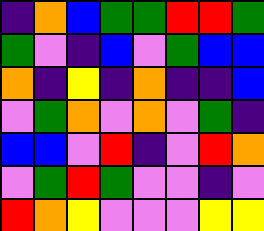[["indigo", "orange", "blue", "green", "green", "red", "red", "green"], ["green", "violet", "indigo", "blue", "violet", "green", "blue", "blue"], ["orange", "indigo", "yellow", "indigo", "orange", "indigo", "indigo", "blue"], ["violet", "green", "orange", "violet", "orange", "violet", "green", "indigo"], ["blue", "blue", "violet", "red", "indigo", "violet", "red", "orange"], ["violet", "green", "red", "green", "violet", "violet", "indigo", "violet"], ["red", "orange", "yellow", "violet", "violet", "violet", "yellow", "yellow"]]